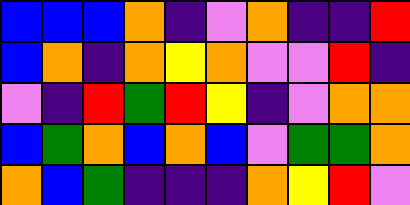[["blue", "blue", "blue", "orange", "indigo", "violet", "orange", "indigo", "indigo", "red"], ["blue", "orange", "indigo", "orange", "yellow", "orange", "violet", "violet", "red", "indigo"], ["violet", "indigo", "red", "green", "red", "yellow", "indigo", "violet", "orange", "orange"], ["blue", "green", "orange", "blue", "orange", "blue", "violet", "green", "green", "orange"], ["orange", "blue", "green", "indigo", "indigo", "indigo", "orange", "yellow", "red", "violet"]]